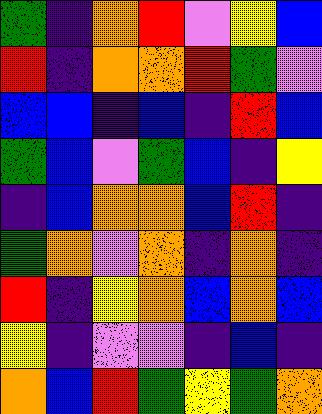[["green", "indigo", "orange", "red", "violet", "yellow", "blue"], ["red", "indigo", "orange", "orange", "red", "green", "violet"], ["blue", "blue", "indigo", "blue", "indigo", "red", "blue"], ["green", "blue", "violet", "green", "blue", "indigo", "yellow"], ["indigo", "blue", "orange", "orange", "blue", "red", "indigo"], ["green", "orange", "violet", "orange", "indigo", "orange", "indigo"], ["red", "indigo", "yellow", "orange", "blue", "orange", "blue"], ["yellow", "indigo", "violet", "violet", "indigo", "blue", "indigo"], ["orange", "blue", "red", "green", "yellow", "green", "orange"]]